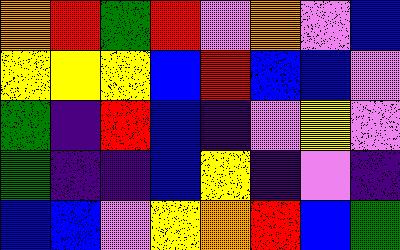[["orange", "red", "green", "red", "violet", "orange", "violet", "blue"], ["yellow", "yellow", "yellow", "blue", "red", "blue", "blue", "violet"], ["green", "indigo", "red", "blue", "indigo", "violet", "yellow", "violet"], ["green", "indigo", "indigo", "blue", "yellow", "indigo", "violet", "indigo"], ["blue", "blue", "violet", "yellow", "orange", "red", "blue", "green"]]